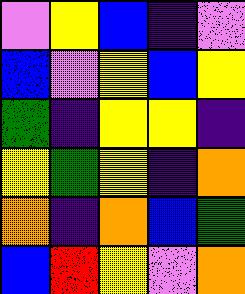[["violet", "yellow", "blue", "indigo", "violet"], ["blue", "violet", "yellow", "blue", "yellow"], ["green", "indigo", "yellow", "yellow", "indigo"], ["yellow", "green", "yellow", "indigo", "orange"], ["orange", "indigo", "orange", "blue", "green"], ["blue", "red", "yellow", "violet", "orange"]]